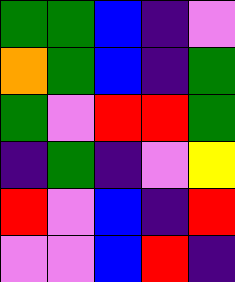[["green", "green", "blue", "indigo", "violet"], ["orange", "green", "blue", "indigo", "green"], ["green", "violet", "red", "red", "green"], ["indigo", "green", "indigo", "violet", "yellow"], ["red", "violet", "blue", "indigo", "red"], ["violet", "violet", "blue", "red", "indigo"]]